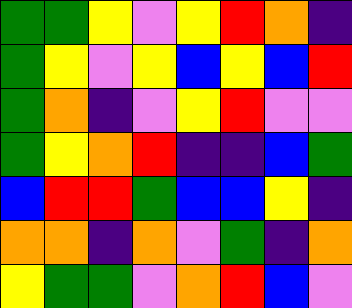[["green", "green", "yellow", "violet", "yellow", "red", "orange", "indigo"], ["green", "yellow", "violet", "yellow", "blue", "yellow", "blue", "red"], ["green", "orange", "indigo", "violet", "yellow", "red", "violet", "violet"], ["green", "yellow", "orange", "red", "indigo", "indigo", "blue", "green"], ["blue", "red", "red", "green", "blue", "blue", "yellow", "indigo"], ["orange", "orange", "indigo", "orange", "violet", "green", "indigo", "orange"], ["yellow", "green", "green", "violet", "orange", "red", "blue", "violet"]]